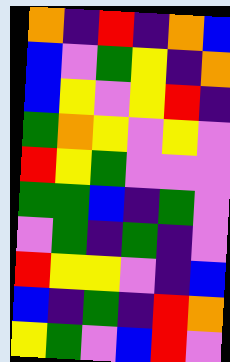[["orange", "indigo", "red", "indigo", "orange", "blue"], ["blue", "violet", "green", "yellow", "indigo", "orange"], ["blue", "yellow", "violet", "yellow", "red", "indigo"], ["green", "orange", "yellow", "violet", "yellow", "violet"], ["red", "yellow", "green", "violet", "violet", "violet"], ["green", "green", "blue", "indigo", "green", "violet"], ["violet", "green", "indigo", "green", "indigo", "violet"], ["red", "yellow", "yellow", "violet", "indigo", "blue"], ["blue", "indigo", "green", "indigo", "red", "orange"], ["yellow", "green", "violet", "blue", "red", "violet"]]